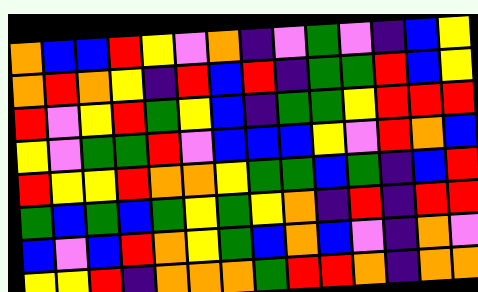[["orange", "blue", "blue", "red", "yellow", "violet", "orange", "indigo", "violet", "green", "violet", "indigo", "blue", "yellow"], ["orange", "red", "orange", "yellow", "indigo", "red", "blue", "red", "indigo", "green", "green", "red", "blue", "yellow"], ["red", "violet", "yellow", "red", "green", "yellow", "blue", "indigo", "green", "green", "yellow", "red", "red", "red"], ["yellow", "violet", "green", "green", "red", "violet", "blue", "blue", "blue", "yellow", "violet", "red", "orange", "blue"], ["red", "yellow", "yellow", "red", "orange", "orange", "yellow", "green", "green", "blue", "green", "indigo", "blue", "red"], ["green", "blue", "green", "blue", "green", "yellow", "green", "yellow", "orange", "indigo", "red", "indigo", "red", "red"], ["blue", "violet", "blue", "red", "orange", "yellow", "green", "blue", "orange", "blue", "violet", "indigo", "orange", "violet"], ["yellow", "yellow", "red", "indigo", "orange", "orange", "orange", "green", "red", "red", "orange", "indigo", "orange", "orange"]]